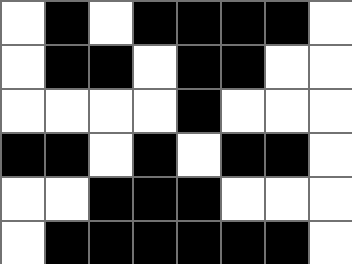[["white", "black", "white", "black", "black", "black", "black", "white"], ["white", "black", "black", "white", "black", "black", "white", "white"], ["white", "white", "white", "white", "black", "white", "white", "white"], ["black", "black", "white", "black", "white", "black", "black", "white"], ["white", "white", "black", "black", "black", "white", "white", "white"], ["white", "black", "black", "black", "black", "black", "black", "white"]]